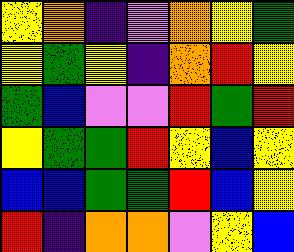[["yellow", "orange", "indigo", "violet", "orange", "yellow", "green"], ["yellow", "green", "yellow", "indigo", "orange", "red", "yellow"], ["green", "blue", "violet", "violet", "red", "green", "red"], ["yellow", "green", "green", "red", "yellow", "blue", "yellow"], ["blue", "blue", "green", "green", "red", "blue", "yellow"], ["red", "indigo", "orange", "orange", "violet", "yellow", "blue"]]